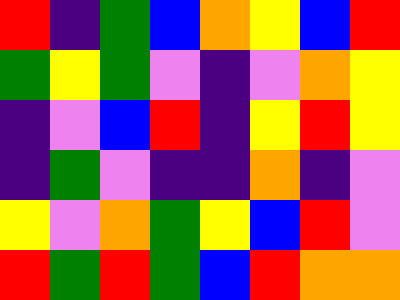[["red", "indigo", "green", "blue", "orange", "yellow", "blue", "red"], ["green", "yellow", "green", "violet", "indigo", "violet", "orange", "yellow"], ["indigo", "violet", "blue", "red", "indigo", "yellow", "red", "yellow"], ["indigo", "green", "violet", "indigo", "indigo", "orange", "indigo", "violet"], ["yellow", "violet", "orange", "green", "yellow", "blue", "red", "violet"], ["red", "green", "red", "green", "blue", "red", "orange", "orange"]]